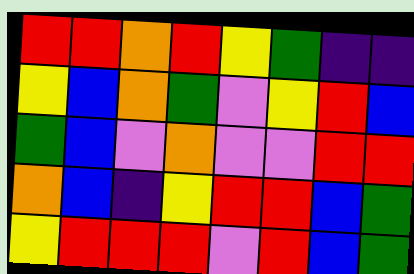[["red", "red", "orange", "red", "yellow", "green", "indigo", "indigo"], ["yellow", "blue", "orange", "green", "violet", "yellow", "red", "blue"], ["green", "blue", "violet", "orange", "violet", "violet", "red", "red"], ["orange", "blue", "indigo", "yellow", "red", "red", "blue", "green"], ["yellow", "red", "red", "red", "violet", "red", "blue", "green"]]